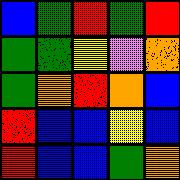[["blue", "green", "red", "green", "red"], ["green", "green", "yellow", "violet", "orange"], ["green", "orange", "red", "orange", "blue"], ["red", "blue", "blue", "yellow", "blue"], ["red", "blue", "blue", "green", "orange"]]